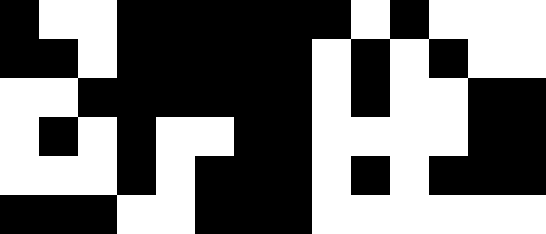[["black", "white", "white", "black", "black", "black", "black", "black", "black", "white", "black", "white", "white", "white"], ["black", "black", "white", "black", "black", "black", "black", "black", "white", "black", "white", "black", "white", "white"], ["white", "white", "black", "black", "black", "black", "black", "black", "white", "black", "white", "white", "black", "black"], ["white", "black", "white", "black", "white", "white", "black", "black", "white", "white", "white", "white", "black", "black"], ["white", "white", "white", "black", "white", "black", "black", "black", "white", "black", "white", "black", "black", "black"], ["black", "black", "black", "white", "white", "black", "black", "black", "white", "white", "white", "white", "white", "white"]]